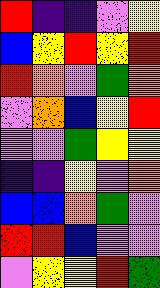[["red", "indigo", "indigo", "violet", "yellow"], ["blue", "yellow", "red", "yellow", "red"], ["red", "orange", "violet", "green", "orange"], ["violet", "orange", "blue", "yellow", "red"], ["violet", "violet", "green", "yellow", "yellow"], ["indigo", "indigo", "yellow", "violet", "orange"], ["blue", "blue", "orange", "green", "violet"], ["red", "red", "blue", "violet", "violet"], ["violet", "yellow", "yellow", "red", "green"]]